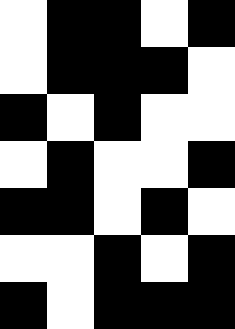[["white", "black", "black", "white", "black"], ["white", "black", "black", "black", "white"], ["black", "white", "black", "white", "white"], ["white", "black", "white", "white", "black"], ["black", "black", "white", "black", "white"], ["white", "white", "black", "white", "black"], ["black", "white", "black", "black", "black"]]